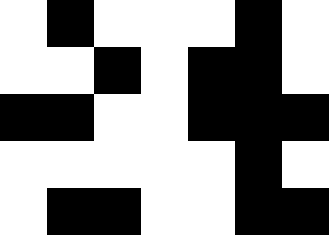[["white", "black", "white", "white", "white", "black", "white"], ["white", "white", "black", "white", "black", "black", "white"], ["black", "black", "white", "white", "black", "black", "black"], ["white", "white", "white", "white", "white", "black", "white"], ["white", "black", "black", "white", "white", "black", "black"]]